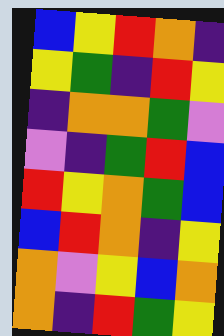[["blue", "yellow", "red", "orange", "indigo"], ["yellow", "green", "indigo", "red", "yellow"], ["indigo", "orange", "orange", "green", "violet"], ["violet", "indigo", "green", "red", "blue"], ["red", "yellow", "orange", "green", "blue"], ["blue", "red", "orange", "indigo", "yellow"], ["orange", "violet", "yellow", "blue", "orange"], ["orange", "indigo", "red", "green", "yellow"]]